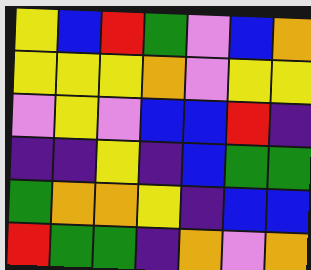[["yellow", "blue", "red", "green", "violet", "blue", "orange"], ["yellow", "yellow", "yellow", "orange", "violet", "yellow", "yellow"], ["violet", "yellow", "violet", "blue", "blue", "red", "indigo"], ["indigo", "indigo", "yellow", "indigo", "blue", "green", "green"], ["green", "orange", "orange", "yellow", "indigo", "blue", "blue"], ["red", "green", "green", "indigo", "orange", "violet", "orange"]]